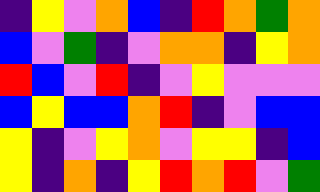[["indigo", "yellow", "violet", "orange", "blue", "indigo", "red", "orange", "green", "orange"], ["blue", "violet", "green", "indigo", "violet", "orange", "orange", "indigo", "yellow", "orange"], ["red", "blue", "violet", "red", "indigo", "violet", "yellow", "violet", "violet", "violet"], ["blue", "yellow", "blue", "blue", "orange", "red", "indigo", "violet", "blue", "blue"], ["yellow", "indigo", "violet", "yellow", "orange", "violet", "yellow", "yellow", "indigo", "blue"], ["yellow", "indigo", "orange", "indigo", "yellow", "red", "orange", "red", "violet", "green"]]